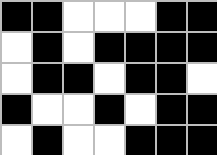[["black", "black", "white", "white", "white", "black", "black"], ["white", "black", "white", "black", "black", "black", "black"], ["white", "black", "black", "white", "black", "black", "white"], ["black", "white", "white", "black", "white", "black", "black"], ["white", "black", "white", "white", "black", "black", "black"]]